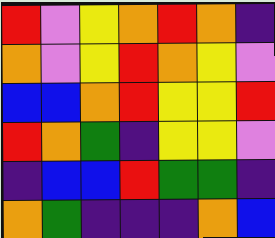[["red", "violet", "yellow", "orange", "red", "orange", "indigo"], ["orange", "violet", "yellow", "red", "orange", "yellow", "violet"], ["blue", "blue", "orange", "red", "yellow", "yellow", "red"], ["red", "orange", "green", "indigo", "yellow", "yellow", "violet"], ["indigo", "blue", "blue", "red", "green", "green", "indigo"], ["orange", "green", "indigo", "indigo", "indigo", "orange", "blue"]]